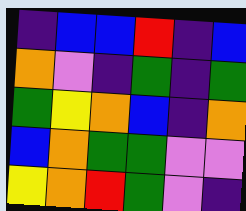[["indigo", "blue", "blue", "red", "indigo", "blue"], ["orange", "violet", "indigo", "green", "indigo", "green"], ["green", "yellow", "orange", "blue", "indigo", "orange"], ["blue", "orange", "green", "green", "violet", "violet"], ["yellow", "orange", "red", "green", "violet", "indigo"]]